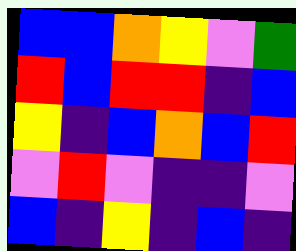[["blue", "blue", "orange", "yellow", "violet", "green"], ["red", "blue", "red", "red", "indigo", "blue"], ["yellow", "indigo", "blue", "orange", "blue", "red"], ["violet", "red", "violet", "indigo", "indigo", "violet"], ["blue", "indigo", "yellow", "indigo", "blue", "indigo"]]